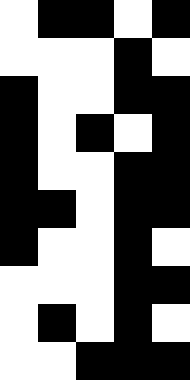[["white", "black", "black", "white", "black"], ["white", "white", "white", "black", "white"], ["black", "white", "white", "black", "black"], ["black", "white", "black", "white", "black"], ["black", "white", "white", "black", "black"], ["black", "black", "white", "black", "black"], ["black", "white", "white", "black", "white"], ["white", "white", "white", "black", "black"], ["white", "black", "white", "black", "white"], ["white", "white", "black", "black", "black"]]